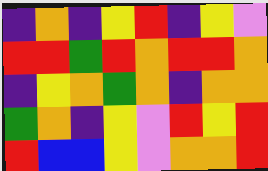[["indigo", "orange", "indigo", "yellow", "red", "indigo", "yellow", "violet"], ["red", "red", "green", "red", "orange", "red", "red", "orange"], ["indigo", "yellow", "orange", "green", "orange", "indigo", "orange", "orange"], ["green", "orange", "indigo", "yellow", "violet", "red", "yellow", "red"], ["red", "blue", "blue", "yellow", "violet", "orange", "orange", "red"]]